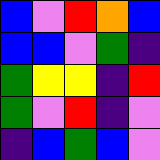[["blue", "violet", "red", "orange", "blue"], ["blue", "blue", "violet", "green", "indigo"], ["green", "yellow", "yellow", "indigo", "red"], ["green", "violet", "red", "indigo", "violet"], ["indigo", "blue", "green", "blue", "violet"]]